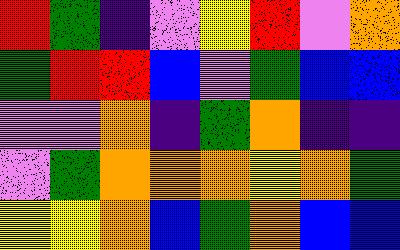[["red", "green", "indigo", "violet", "yellow", "red", "violet", "orange"], ["green", "red", "red", "blue", "violet", "green", "blue", "blue"], ["violet", "violet", "orange", "indigo", "green", "orange", "indigo", "indigo"], ["violet", "green", "orange", "orange", "orange", "yellow", "orange", "green"], ["yellow", "yellow", "orange", "blue", "green", "orange", "blue", "blue"]]